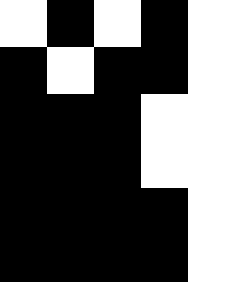[["white", "black", "white", "black", "white"], ["black", "white", "black", "black", "white"], ["black", "black", "black", "white", "white"], ["black", "black", "black", "white", "white"], ["black", "black", "black", "black", "white"], ["black", "black", "black", "black", "white"]]